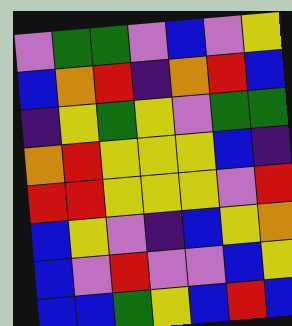[["violet", "green", "green", "violet", "blue", "violet", "yellow"], ["blue", "orange", "red", "indigo", "orange", "red", "blue"], ["indigo", "yellow", "green", "yellow", "violet", "green", "green"], ["orange", "red", "yellow", "yellow", "yellow", "blue", "indigo"], ["red", "red", "yellow", "yellow", "yellow", "violet", "red"], ["blue", "yellow", "violet", "indigo", "blue", "yellow", "orange"], ["blue", "violet", "red", "violet", "violet", "blue", "yellow"], ["blue", "blue", "green", "yellow", "blue", "red", "blue"]]